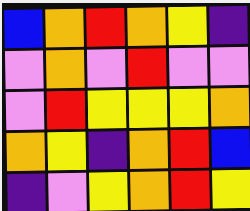[["blue", "orange", "red", "orange", "yellow", "indigo"], ["violet", "orange", "violet", "red", "violet", "violet"], ["violet", "red", "yellow", "yellow", "yellow", "orange"], ["orange", "yellow", "indigo", "orange", "red", "blue"], ["indigo", "violet", "yellow", "orange", "red", "yellow"]]